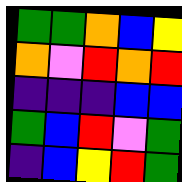[["green", "green", "orange", "blue", "yellow"], ["orange", "violet", "red", "orange", "red"], ["indigo", "indigo", "indigo", "blue", "blue"], ["green", "blue", "red", "violet", "green"], ["indigo", "blue", "yellow", "red", "green"]]